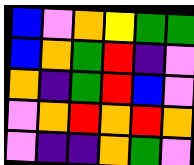[["blue", "violet", "orange", "yellow", "green", "green"], ["blue", "orange", "green", "red", "indigo", "violet"], ["orange", "indigo", "green", "red", "blue", "violet"], ["violet", "orange", "red", "orange", "red", "orange"], ["violet", "indigo", "indigo", "orange", "green", "violet"]]